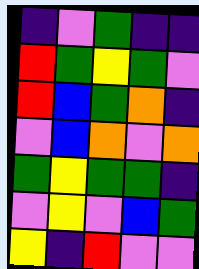[["indigo", "violet", "green", "indigo", "indigo"], ["red", "green", "yellow", "green", "violet"], ["red", "blue", "green", "orange", "indigo"], ["violet", "blue", "orange", "violet", "orange"], ["green", "yellow", "green", "green", "indigo"], ["violet", "yellow", "violet", "blue", "green"], ["yellow", "indigo", "red", "violet", "violet"]]